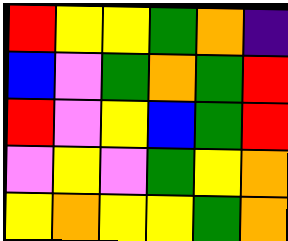[["red", "yellow", "yellow", "green", "orange", "indigo"], ["blue", "violet", "green", "orange", "green", "red"], ["red", "violet", "yellow", "blue", "green", "red"], ["violet", "yellow", "violet", "green", "yellow", "orange"], ["yellow", "orange", "yellow", "yellow", "green", "orange"]]